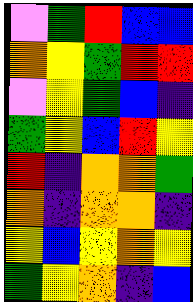[["violet", "green", "red", "blue", "blue"], ["orange", "yellow", "green", "red", "red"], ["violet", "yellow", "green", "blue", "indigo"], ["green", "yellow", "blue", "red", "yellow"], ["red", "indigo", "orange", "orange", "green"], ["orange", "indigo", "orange", "orange", "indigo"], ["yellow", "blue", "yellow", "orange", "yellow"], ["green", "yellow", "orange", "indigo", "blue"]]